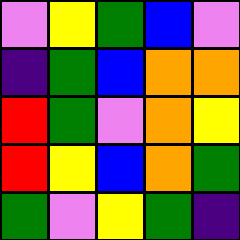[["violet", "yellow", "green", "blue", "violet"], ["indigo", "green", "blue", "orange", "orange"], ["red", "green", "violet", "orange", "yellow"], ["red", "yellow", "blue", "orange", "green"], ["green", "violet", "yellow", "green", "indigo"]]